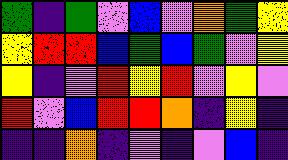[["green", "indigo", "green", "violet", "blue", "violet", "orange", "green", "yellow"], ["yellow", "red", "red", "blue", "green", "blue", "green", "violet", "yellow"], ["yellow", "indigo", "violet", "red", "yellow", "red", "violet", "yellow", "violet"], ["red", "violet", "blue", "red", "red", "orange", "indigo", "yellow", "indigo"], ["indigo", "indigo", "orange", "indigo", "violet", "indigo", "violet", "blue", "indigo"]]